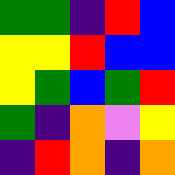[["green", "green", "indigo", "red", "blue"], ["yellow", "yellow", "red", "blue", "blue"], ["yellow", "green", "blue", "green", "red"], ["green", "indigo", "orange", "violet", "yellow"], ["indigo", "red", "orange", "indigo", "orange"]]